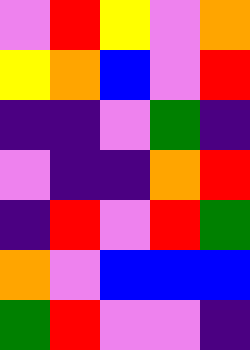[["violet", "red", "yellow", "violet", "orange"], ["yellow", "orange", "blue", "violet", "red"], ["indigo", "indigo", "violet", "green", "indigo"], ["violet", "indigo", "indigo", "orange", "red"], ["indigo", "red", "violet", "red", "green"], ["orange", "violet", "blue", "blue", "blue"], ["green", "red", "violet", "violet", "indigo"]]